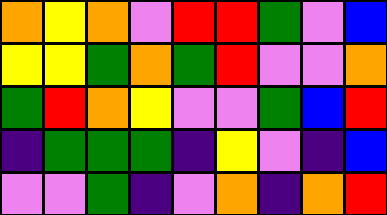[["orange", "yellow", "orange", "violet", "red", "red", "green", "violet", "blue"], ["yellow", "yellow", "green", "orange", "green", "red", "violet", "violet", "orange"], ["green", "red", "orange", "yellow", "violet", "violet", "green", "blue", "red"], ["indigo", "green", "green", "green", "indigo", "yellow", "violet", "indigo", "blue"], ["violet", "violet", "green", "indigo", "violet", "orange", "indigo", "orange", "red"]]